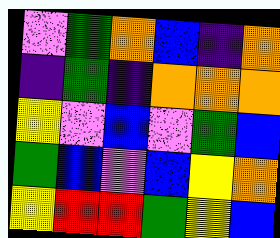[["violet", "green", "orange", "blue", "indigo", "orange"], ["indigo", "green", "indigo", "orange", "orange", "orange"], ["yellow", "violet", "blue", "violet", "green", "blue"], ["green", "blue", "violet", "blue", "yellow", "orange"], ["yellow", "red", "red", "green", "yellow", "blue"]]